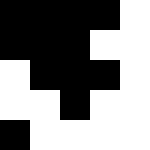[["black", "black", "black", "black", "white"], ["black", "black", "black", "white", "white"], ["white", "black", "black", "black", "white"], ["white", "white", "black", "white", "white"], ["black", "white", "white", "white", "white"]]